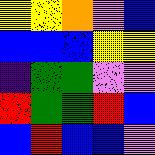[["yellow", "yellow", "orange", "violet", "blue"], ["blue", "blue", "blue", "yellow", "yellow"], ["indigo", "green", "green", "violet", "violet"], ["red", "green", "green", "red", "blue"], ["blue", "red", "blue", "blue", "violet"]]